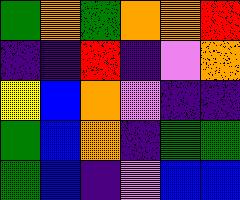[["green", "orange", "green", "orange", "orange", "red"], ["indigo", "indigo", "red", "indigo", "violet", "orange"], ["yellow", "blue", "orange", "violet", "indigo", "indigo"], ["green", "blue", "orange", "indigo", "green", "green"], ["green", "blue", "indigo", "violet", "blue", "blue"]]